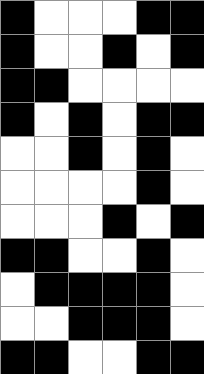[["black", "white", "white", "white", "black", "black"], ["black", "white", "white", "black", "white", "black"], ["black", "black", "white", "white", "white", "white"], ["black", "white", "black", "white", "black", "black"], ["white", "white", "black", "white", "black", "white"], ["white", "white", "white", "white", "black", "white"], ["white", "white", "white", "black", "white", "black"], ["black", "black", "white", "white", "black", "white"], ["white", "black", "black", "black", "black", "white"], ["white", "white", "black", "black", "black", "white"], ["black", "black", "white", "white", "black", "black"]]